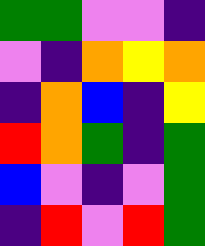[["green", "green", "violet", "violet", "indigo"], ["violet", "indigo", "orange", "yellow", "orange"], ["indigo", "orange", "blue", "indigo", "yellow"], ["red", "orange", "green", "indigo", "green"], ["blue", "violet", "indigo", "violet", "green"], ["indigo", "red", "violet", "red", "green"]]